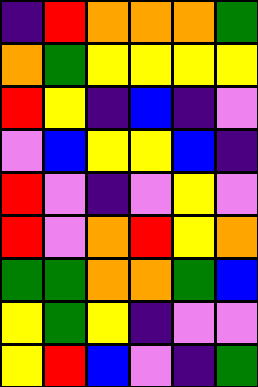[["indigo", "red", "orange", "orange", "orange", "green"], ["orange", "green", "yellow", "yellow", "yellow", "yellow"], ["red", "yellow", "indigo", "blue", "indigo", "violet"], ["violet", "blue", "yellow", "yellow", "blue", "indigo"], ["red", "violet", "indigo", "violet", "yellow", "violet"], ["red", "violet", "orange", "red", "yellow", "orange"], ["green", "green", "orange", "orange", "green", "blue"], ["yellow", "green", "yellow", "indigo", "violet", "violet"], ["yellow", "red", "blue", "violet", "indigo", "green"]]